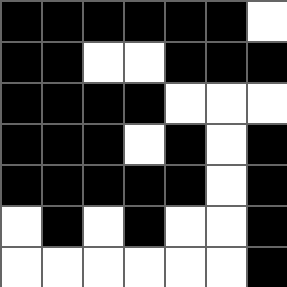[["black", "black", "black", "black", "black", "black", "white"], ["black", "black", "white", "white", "black", "black", "black"], ["black", "black", "black", "black", "white", "white", "white"], ["black", "black", "black", "white", "black", "white", "black"], ["black", "black", "black", "black", "black", "white", "black"], ["white", "black", "white", "black", "white", "white", "black"], ["white", "white", "white", "white", "white", "white", "black"]]